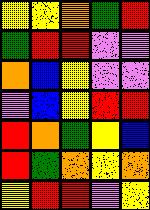[["yellow", "yellow", "orange", "green", "red"], ["green", "red", "red", "violet", "violet"], ["orange", "blue", "yellow", "violet", "violet"], ["violet", "blue", "yellow", "red", "red"], ["red", "orange", "green", "yellow", "blue"], ["red", "green", "orange", "yellow", "orange"], ["yellow", "red", "red", "violet", "yellow"]]